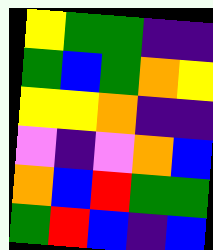[["yellow", "green", "green", "indigo", "indigo"], ["green", "blue", "green", "orange", "yellow"], ["yellow", "yellow", "orange", "indigo", "indigo"], ["violet", "indigo", "violet", "orange", "blue"], ["orange", "blue", "red", "green", "green"], ["green", "red", "blue", "indigo", "blue"]]